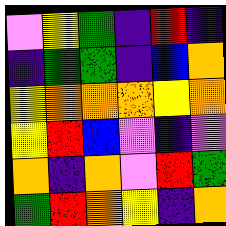[["violet", "yellow", "green", "indigo", "red", "indigo"], ["indigo", "green", "green", "indigo", "blue", "orange"], ["yellow", "orange", "orange", "orange", "yellow", "orange"], ["yellow", "red", "blue", "violet", "indigo", "violet"], ["orange", "indigo", "orange", "violet", "red", "green"], ["green", "red", "orange", "yellow", "indigo", "orange"]]